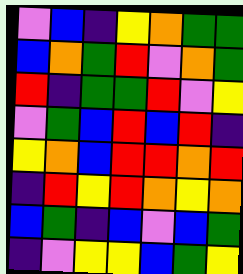[["violet", "blue", "indigo", "yellow", "orange", "green", "green"], ["blue", "orange", "green", "red", "violet", "orange", "green"], ["red", "indigo", "green", "green", "red", "violet", "yellow"], ["violet", "green", "blue", "red", "blue", "red", "indigo"], ["yellow", "orange", "blue", "red", "red", "orange", "red"], ["indigo", "red", "yellow", "red", "orange", "yellow", "orange"], ["blue", "green", "indigo", "blue", "violet", "blue", "green"], ["indigo", "violet", "yellow", "yellow", "blue", "green", "yellow"]]